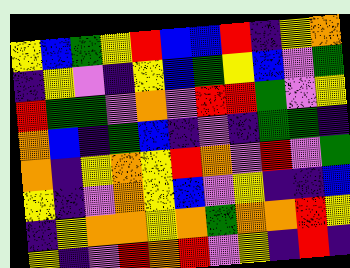[["yellow", "blue", "green", "yellow", "red", "blue", "blue", "red", "indigo", "yellow", "orange"], ["indigo", "yellow", "violet", "indigo", "yellow", "blue", "green", "yellow", "blue", "violet", "green"], ["red", "green", "green", "violet", "orange", "violet", "red", "red", "green", "violet", "yellow"], ["orange", "blue", "indigo", "green", "blue", "indigo", "violet", "indigo", "green", "green", "indigo"], ["orange", "indigo", "yellow", "orange", "yellow", "red", "orange", "violet", "red", "violet", "green"], ["yellow", "indigo", "violet", "orange", "yellow", "blue", "violet", "yellow", "indigo", "indigo", "blue"], ["indigo", "yellow", "orange", "orange", "yellow", "orange", "green", "orange", "orange", "red", "yellow"], ["yellow", "indigo", "violet", "red", "orange", "red", "violet", "yellow", "indigo", "red", "indigo"]]